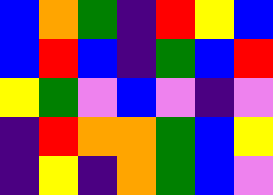[["blue", "orange", "green", "indigo", "red", "yellow", "blue"], ["blue", "red", "blue", "indigo", "green", "blue", "red"], ["yellow", "green", "violet", "blue", "violet", "indigo", "violet"], ["indigo", "red", "orange", "orange", "green", "blue", "yellow"], ["indigo", "yellow", "indigo", "orange", "green", "blue", "violet"]]